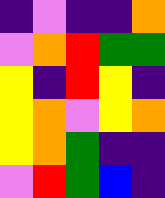[["indigo", "violet", "indigo", "indigo", "orange"], ["violet", "orange", "red", "green", "green"], ["yellow", "indigo", "red", "yellow", "indigo"], ["yellow", "orange", "violet", "yellow", "orange"], ["yellow", "orange", "green", "indigo", "indigo"], ["violet", "red", "green", "blue", "indigo"]]